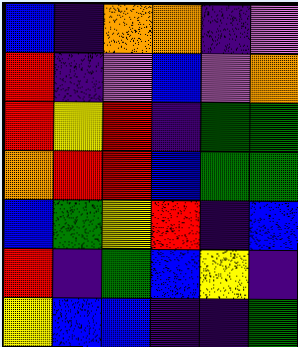[["blue", "indigo", "orange", "orange", "indigo", "violet"], ["red", "indigo", "violet", "blue", "violet", "orange"], ["red", "yellow", "red", "indigo", "green", "green"], ["orange", "red", "red", "blue", "green", "green"], ["blue", "green", "yellow", "red", "indigo", "blue"], ["red", "indigo", "green", "blue", "yellow", "indigo"], ["yellow", "blue", "blue", "indigo", "indigo", "green"]]